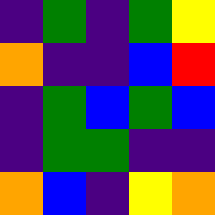[["indigo", "green", "indigo", "green", "yellow"], ["orange", "indigo", "indigo", "blue", "red"], ["indigo", "green", "blue", "green", "blue"], ["indigo", "green", "green", "indigo", "indigo"], ["orange", "blue", "indigo", "yellow", "orange"]]